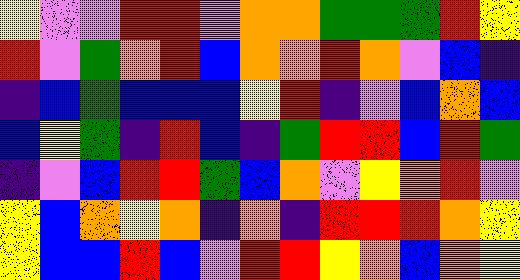[["yellow", "violet", "violet", "red", "red", "violet", "orange", "orange", "green", "green", "green", "red", "yellow"], ["red", "violet", "green", "orange", "red", "blue", "orange", "orange", "red", "orange", "violet", "blue", "indigo"], ["indigo", "blue", "green", "blue", "blue", "blue", "yellow", "red", "indigo", "violet", "blue", "orange", "blue"], ["blue", "yellow", "green", "indigo", "red", "blue", "indigo", "green", "red", "red", "blue", "red", "green"], ["indigo", "violet", "blue", "red", "red", "green", "blue", "orange", "violet", "yellow", "orange", "red", "violet"], ["yellow", "blue", "orange", "yellow", "orange", "indigo", "orange", "indigo", "red", "red", "red", "orange", "yellow"], ["yellow", "blue", "blue", "red", "blue", "violet", "red", "red", "yellow", "orange", "blue", "orange", "yellow"]]